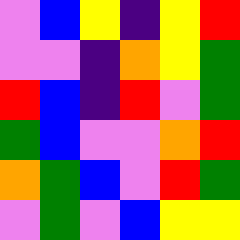[["violet", "blue", "yellow", "indigo", "yellow", "red"], ["violet", "violet", "indigo", "orange", "yellow", "green"], ["red", "blue", "indigo", "red", "violet", "green"], ["green", "blue", "violet", "violet", "orange", "red"], ["orange", "green", "blue", "violet", "red", "green"], ["violet", "green", "violet", "blue", "yellow", "yellow"]]